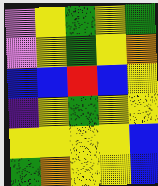[["violet", "yellow", "green", "yellow", "green"], ["violet", "yellow", "green", "yellow", "orange"], ["blue", "blue", "red", "blue", "yellow"], ["indigo", "yellow", "green", "yellow", "yellow"], ["yellow", "yellow", "yellow", "yellow", "blue"], ["green", "orange", "yellow", "yellow", "blue"]]